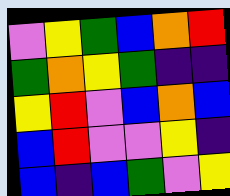[["violet", "yellow", "green", "blue", "orange", "red"], ["green", "orange", "yellow", "green", "indigo", "indigo"], ["yellow", "red", "violet", "blue", "orange", "blue"], ["blue", "red", "violet", "violet", "yellow", "indigo"], ["blue", "indigo", "blue", "green", "violet", "yellow"]]